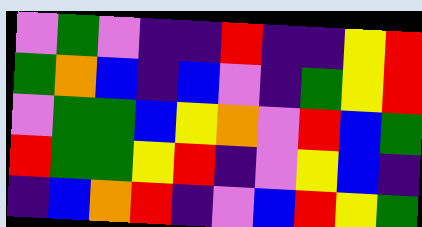[["violet", "green", "violet", "indigo", "indigo", "red", "indigo", "indigo", "yellow", "red"], ["green", "orange", "blue", "indigo", "blue", "violet", "indigo", "green", "yellow", "red"], ["violet", "green", "green", "blue", "yellow", "orange", "violet", "red", "blue", "green"], ["red", "green", "green", "yellow", "red", "indigo", "violet", "yellow", "blue", "indigo"], ["indigo", "blue", "orange", "red", "indigo", "violet", "blue", "red", "yellow", "green"]]